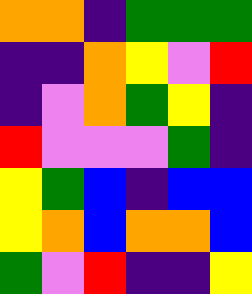[["orange", "orange", "indigo", "green", "green", "green"], ["indigo", "indigo", "orange", "yellow", "violet", "red"], ["indigo", "violet", "orange", "green", "yellow", "indigo"], ["red", "violet", "violet", "violet", "green", "indigo"], ["yellow", "green", "blue", "indigo", "blue", "blue"], ["yellow", "orange", "blue", "orange", "orange", "blue"], ["green", "violet", "red", "indigo", "indigo", "yellow"]]